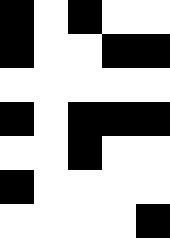[["black", "white", "black", "white", "white"], ["black", "white", "white", "black", "black"], ["white", "white", "white", "white", "white"], ["black", "white", "black", "black", "black"], ["white", "white", "black", "white", "white"], ["black", "white", "white", "white", "white"], ["white", "white", "white", "white", "black"]]